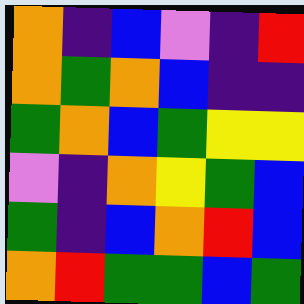[["orange", "indigo", "blue", "violet", "indigo", "red"], ["orange", "green", "orange", "blue", "indigo", "indigo"], ["green", "orange", "blue", "green", "yellow", "yellow"], ["violet", "indigo", "orange", "yellow", "green", "blue"], ["green", "indigo", "blue", "orange", "red", "blue"], ["orange", "red", "green", "green", "blue", "green"]]